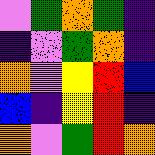[["violet", "green", "orange", "green", "indigo"], ["indigo", "violet", "green", "orange", "indigo"], ["orange", "violet", "yellow", "red", "blue"], ["blue", "indigo", "yellow", "red", "indigo"], ["orange", "violet", "green", "red", "orange"]]